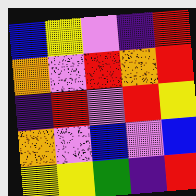[["blue", "yellow", "violet", "indigo", "red"], ["orange", "violet", "red", "orange", "red"], ["indigo", "red", "violet", "red", "yellow"], ["orange", "violet", "blue", "violet", "blue"], ["yellow", "yellow", "green", "indigo", "red"]]